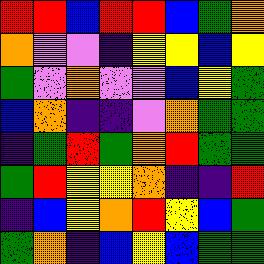[["red", "red", "blue", "red", "red", "blue", "green", "orange"], ["orange", "violet", "violet", "indigo", "yellow", "yellow", "blue", "yellow"], ["green", "violet", "orange", "violet", "violet", "blue", "yellow", "green"], ["blue", "orange", "indigo", "indigo", "violet", "orange", "green", "green"], ["indigo", "green", "red", "green", "orange", "red", "green", "green"], ["green", "red", "yellow", "yellow", "orange", "indigo", "indigo", "red"], ["indigo", "blue", "yellow", "orange", "red", "yellow", "blue", "green"], ["green", "orange", "indigo", "blue", "yellow", "blue", "green", "green"]]